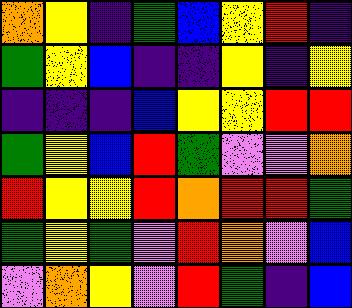[["orange", "yellow", "indigo", "green", "blue", "yellow", "red", "indigo"], ["green", "yellow", "blue", "indigo", "indigo", "yellow", "indigo", "yellow"], ["indigo", "indigo", "indigo", "blue", "yellow", "yellow", "red", "red"], ["green", "yellow", "blue", "red", "green", "violet", "violet", "orange"], ["red", "yellow", "yellow", "red", "orange", "red", "red", "green"], ["green", "yellow", "green", "violet", "red", "orange", "violet", "blue"], ["violet", "orange", "yellow", "violet", "red", "green", "indigo", "blue"]]